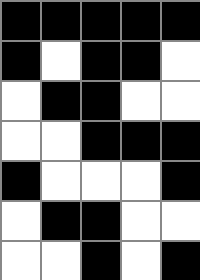[["black", "black", "black", "black", "black"], ["black", "white", "black", "black", "white"], ["white", "black", "black", "white", "white"], ["white", "white", "black", "black", "black"], ["black", "white", "white", "white", "black"], ["white", "black", "black", "white", "white"], ["white", "white", "black", "white", "black"]]